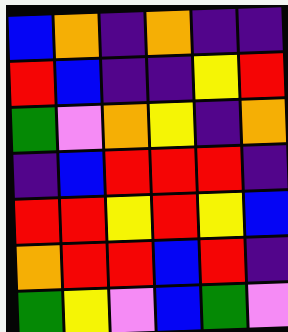[["blue", "orange", "indigo", "orange", "indigo", "indigo"], ["red", "blue", "indigo", "indigo", "yellow", "red"], ["green", "violet", "orange", "yellow", "indigo", "orange"], ["indigo", "blue", "red", "red", "red", "indigo"], ["red", "red", "yellow", "red", "yellow", "blue"], ["orange", "red", "red", "blue", "red", "indigo"], ["green", "yellow", "violet", "blue", "green", "violet"]]